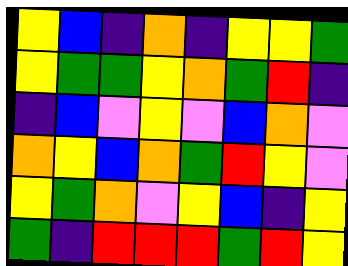[["yellow", "blue", "indigo", "orange", "indigo", "yellow", "yellow", "green"], ["yellow", "green", "green", "yellow", "orange", "green", "red", "indigo"], ["indigo", "blue", "violet", "yellow", "violet", "blue", "orange", "violet"], ["orange", "yellow", "blue", "orange", "green", "red", "yellow", "violet"], ["yellow", "green", "orange", "violet", "yellow", "blue", "indigo", "yellow"], ["green", "indigo", "red", "red", "red", "green", "red", "yellow"]]